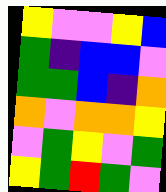[["yellow", "violet", "violet", "yellow", "blue"], ["green", "indigo", "blue", "blue", "violet"], ["green", "green", "blue", "indigo", "orange"], ["orange", "violet", "orange", "orange", "yellow"], ["violet", "green", "yellow", "violet", "green"], ["yellow", "green", "red", "green", "violet"]]